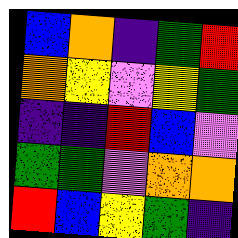[["blue", "orange", "indigo", "green", "red"], ["orange", "yellow", "violet", "yellow", "green"], ["indigo", "indigo", "red", "blue", "violet"], ["green", "green", "violet", "orange", "orange"], ["red", "blue", "yellow", "green", "indigo"]]